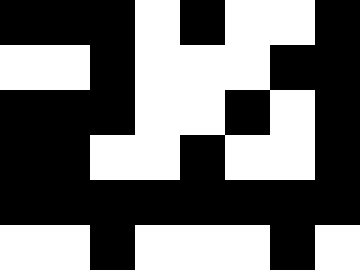[["black", "black", "black", "white", "black", "white", "white", "black"], ["white", "white", "black", "white", "white", "white", "black", "black"], ["black", "black", "black", "white", "white", "black", "white", "black"], ["black", "black", "white", "white", "black", "white", "white", "black"], ["black", "black", "black", "black", "black", "black", "black", "black"], ["white", "white", "black", "white", "white", "white", "black", "white"]]